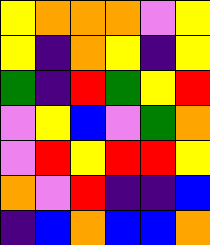[["yellow", "orange", "orange", "orange", "violet", "yellow"], ["yellow", "indigo", "orange", "yellow", "indigo", "yellow"], ["green", "indigo", "red", "green", "yellow", "red"], ["violet", "yellow", "blue", "violet", "green", "orange"], ["violet", "red", "yellow", "red", "red", "yellow"], ["orange", "violet", "red", "indigo", "indigo", "blue"], ["indigo", "blue", "orange", "blue", "blue", "orange"]]